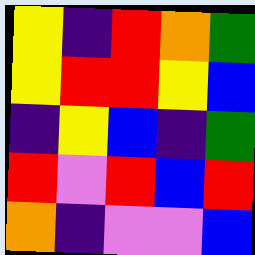[["yellow", "indigo", "red", "orange", "green"], ["yellow", "red", "red", "yellow", "blue"], ["indigo", "yellow", "blue", "indigo", "green"], ["red", "violet", "red", "blue", "red"], ["orange", "indigo", "violet", "violet", "blue"]]